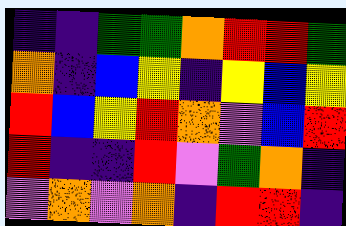[["indigo", "indigo", "green", "green", "orange", "red", "red", "green"], ["orange", "indigo", "blue", "yellow", "indigo", "yellow", "blue", "yellow"], ["red", "blue", "yellow", "red", "orange", "violet", "blue", "red"], ["red", "indigo", "indigo", "red", "violet", "green", "orange", "indigo"], ["violet", "orange", "violet", "orange", "indigo", "red", "red", "indigo"]]